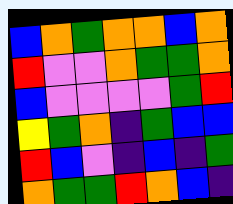[["blue", "orange", "green", "orange", "orange", "blue", "orange"], ["red", "violet", "violet", "orange", "green", "green", "orange"], ["blue", "violet", "violet", "violet", "violet", "green", "red"], ["yellow", "green", "orange", "indigo", "green", "blue", "blue"], ["red", "blue", "violet", "indigo", "blue", "indigo", "green"], ["orange", "green", "green", "red", "orange", "blue", "indigo"]]